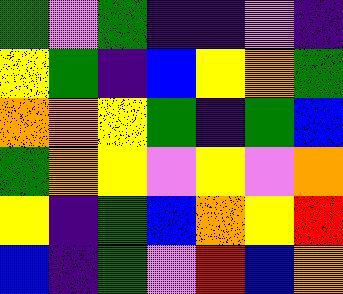[["green", "violet", "green", "indigo", "indigo", "violet", "indigo"], ["yellow", "green", "indigo", "blue", "yellow", "orange", "green"], ["orange", "orange", "yellow", "green", "indigo", "green", "blue"], ["green", "orange", "yellow", "violet", "yellow", "violet", "orange"], ["yellow", "indigo", "green", "blue", "orange", "yellow", "red"], ["blue", "indigo", "green", "violet", "red", "blue", "orange"]]